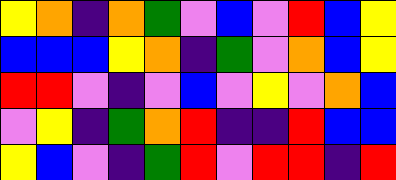[["yellow", "orange", "indigo", "orange", "green", "violet", "blue", "violet", "red", "blue", "yellow"], ["blue", "blue", "blue", "yellow", "orange", "indigo", "green", "violet", "orange", "blue", "yellow"], ["red", "red", "violet", "indigo", "violet", "blue", "violet", "yellow", "violet", "orange", "blue"], ["violet", "yellow", "indigo", "green", "orange", "red", "indigo", "indigo", "red", "blue", "blue"], ["yellow", "blue", "violet", "indigo", "green", "red", "violet", "red", "red", "indigo", "red"]]